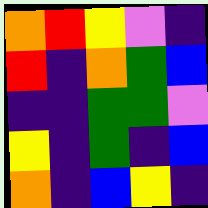[["orange", "red", "yellow", "violet", "indigo"], ["red", "indigo", "orange", "green", "blue"], ["indigo", "indigo", "green", "green", "violet"], ["yellow", "indigo", "green", "indigo", "blue"], ["orange", "indigo", "blue", "yellow", "indigo"]]